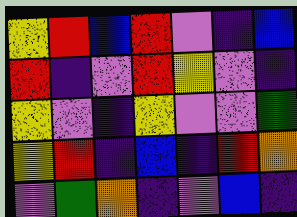[["yellow", "red", "blue", "red", "violet", "indigo", "blue"], ["red", "indigo", "violet", "red", "yellow", "violet", "indigo"], ["yellow", "violet", "indigo", "yellow", "violet", "violet", "green"], ["yellow", "red", "indigo", "blue", "indigo", "red", "orange"], ["violet", "green", "orange", "indigo", "violet", "blue", "indigo"]]